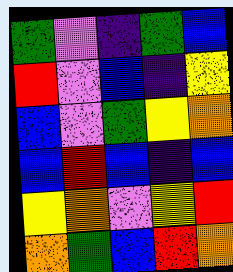[["green", "violet", "indigo", "green", "blue"], ["red", "violet", "blue", "indigo", "yellow"], ["blue", "violet", "green", "yellow", "orange"], ["blue", "red", "blue", "indigo", "blue"], ["yellow", "orange", "violet", "yellow", "red"], ["orange", "green", "blue", "red", "orange"]]